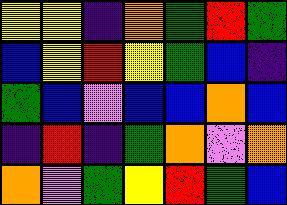[["yellow", "yellow", "indigo", "orange", "green", "red", "green"], ["blue", "yellow", "red", "yellow", "green", "blue", "indigo"], ["green", "blue", "violet", "blue", "blue", "orange", "blue"], ["indigo", "red", "indigo", "green", "orange", "violet", "orange"], ["orange", "violet", "green", "yellow", "red", "green", "blue"]]